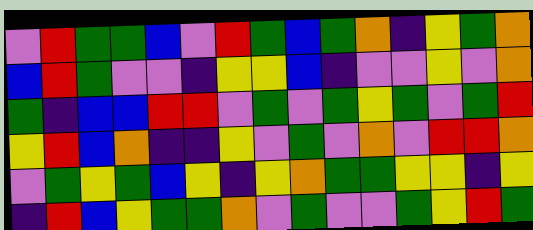[["violet", "red", "green", "green", "blue", "violet", "red", "green", "blue", "green", "orange", "indigo", "yellow", "green", "orange"], ["blue", "red", "green", "violet", "violet", "indigo", "yellow", "yellow", "blue", "indigo", "violet", "violet", "yellow", "violet", "orange"], ["green", "indigo", "blue", "blue", "red", "red", "violet", "green", "violet", "green", "yellow", "green", "violet", "green", "red"], ["yellow", "red", "blue", "orange", "indigo", "indigo", "yellow", "violet", "green", "violet", "orange", "violet", "red", "red", "orange"], ["violet", "green", "yellow", "green", "blue", "yellow", "indigo", "yellow", "orange", "green", "green", "yellow", "yellow", "indigo", "yellow"], ["indigo", "red", "blue", "yellow", "green", "green", "orange", "violet", "green", "violet", "violet", "green", "yellow", "red", "green"]]